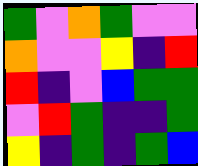[["green", "violet", "orange", "green", "violet", "violet"], ["orange", "violet", "violet", "yellow", "indigo", "red"], ["red", "indigo", "violet", "blue", "green", "green"], ["violet", "red", "green", "indigo", "indigo", "green"], ["yellow", "indigo", "green", "indigo", "green", "blue"]]